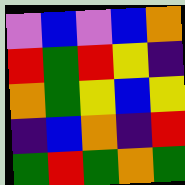[["violet", "blue", "violet", "blue", "orange"], ["red", "green", "red", "yellow", "indigo"], ["orange", "green", "yellow", "blue", "yellow"], ["indigo", "blue", "orange", "indigo", "red"], ["green", "red", "green", "orange", "green"]]